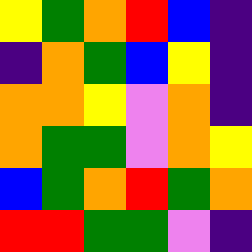[["yellow", "green", "orange", "red", "blue", "indigo"], ["indigo", "orange", "green", "blue", "yellow", "indigo"], ["orange", "orange", "yellow", "violet", "orange", "indigo"], ["orange", "green", "green", "violet", "orange", "yellow"], ["blue", "green", "orange", "red", "green", "orange"], ["red", "red", "green", "green", "violet", "indigo"]]